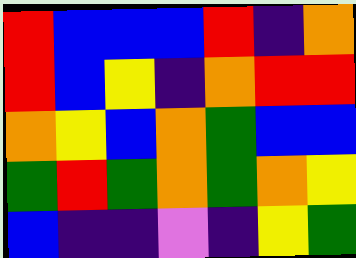[["red", "blue", "blue", "blue", "red", "indigo", "orange"], ["red", "blue", "yellow", "indigo", "orange", "red", "red"], ["orange", "yellow", "blue", "orange", "green", "blue", "blue"], ["green", "red", "green", "orange", "green", "orange", "yellow"], ["blue", "indigo", "indigo", "violet", "indigo", "yellow", "green"]]